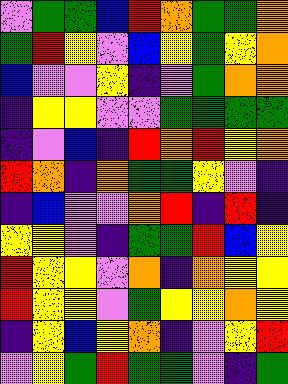[["violet", "green", "green", "blue", "red", "orange", "green", "green", "orange"], ["green", "red", "yellow", "violet", "blue", "yellow", "green", "yellow", "orange"], ["blue", "violet", "violet", "yellow", "indigo", "violet", "green", "orange", "orange"], ["indigo", "yellow", "yellow", "violet", "violet", "green", "green", "green", "green"], ["indigo", "violet", "blue", "indigo", "red", "orange", "red", "yellow", "orange"], ["red", "orange", "indigo", "orange", "green", "green", "yellow", "violet", "indigo"], ["indigo", "blue", "violet", "violet", "orange", "red", "indigo", "red", "indigo"], ["yellow", "yellow", "violet", "indigo", "green", "green", "red", "blue", "yellow"], ["red", "yellow", "yellow", "violet", "orange", "indigo", "orange", "yellow", "yellow"], ["red", "yellow", "yellow", "violet", "green", "yellow", "yellow", "orange", "yellow"], ["indigo", "yellow", "blue", "yellow", "orange", "indigo", "violet", "yellow", "red"], ["violet", "yellow", "green", "red", "green", "green", "violet", "indigo", "green"]]